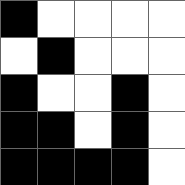[["black", "white", "white", "white", "white"], ["white", "black", "white", "white", "white"], ["black", "white", "white", "black", "white"], ["black", "black", "white", "black", "white"], ["black", "black", "black", "black", "white"]]